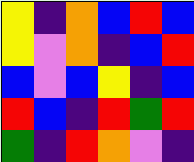[["yellow", "indigo", "orange", "blue", "red", "blue"], ["yellow", "violet", "orange", "indigo", "blue", "red"], ["blue", "violet", "blue", "yellow", "indigo", "blue"], ["red", "blue", "indigo", "red", "green", "red"], ["green", "indigo", "red", "orange", "violet", "indigo"]]